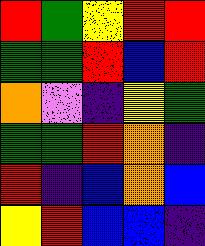[["red", "green", "yellow", "red", "red"], ["green", "green", "red", "blue", "red"], ["orange", "violet", "indigo", "yellow", "green"], ["green", "green", "red", "orange", "indigo"], ["red", "indigo", "blue", "orange", "blue"], ["yellow", "red", "blue", "blue", "indigo"]]